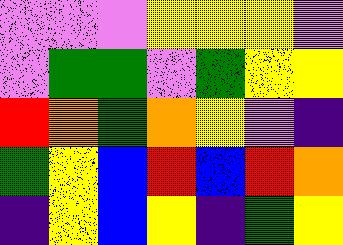[["violet", "violet", "violet", "yellow", "yellow", "yellow", "violet"], ["violet", "green", "green", "violet", "green", "yellow", "yellow"], ["red", "orange", "green", "orange", "yellow", "violet", "indigo"], ["green", "yellow", "blue", "red", "blue", "red", "orange"], ["indigo", "yellow", "blue", "yellow", "indigo", "green", "yellow"]]